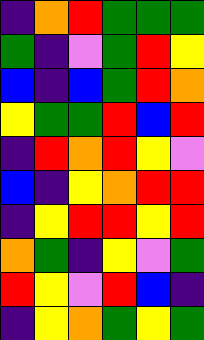[["indigo", "orange", "red", "green", "green", "green"], ["green", "indigo", "violet", "green", "red", "yellow"], ["blue", "indigo", "blue", "green", "red", "orange"], ["yellow", "green", "green", "red", "blue", "red"], ["indigo", "red", "orange", "red", "yellow", "violet"], ["blue", "indigo", "yellow", "orange", "red", "red"], ["indigo", "yellow", "red", "red", "yellow", "red"], ["orange", "green", "indigo", "yellow", "violet", "green"], ["red", "yellow", "violet", "red", "blue", "indigo"], ["indigo", "yellow", "orange", "green", "yellow", "green"]]